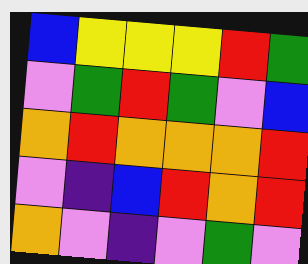[["blue", "yellow", "yellow", "yellow", "red", "green"], ["violet", "green", "red", "green", "violet", "blue"], ["orange", "red", "orange", "orange", "orange", "red"], ["violet", "indigo", "blue", "red", "orange", "red"], ["orange", "violet", "indigo", "violet", "green", "violet"]]